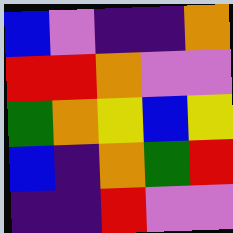[["blue", "violet", "indigo", "indigo", "orange"], ["red", "red", "orange", "violet", "violet"], ["green", "orange", "yellow", "blue", "yellow"], ["blue", "indigo", "orange", "green", "red"], ["indigo", "indigo", "red", "violet", "violet"]]